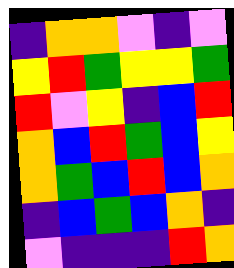[["indigo", "orange", "orange", "violet", "indigo", "violet"], ["yellow", "red", "green", "yellow", "yellow", "green"], ["red", "violet", "yellow", "indigo", "blue", "red"], ["orange", "blue", "red", "green", "blue", "yellow"], ["orange", "green", "blue", "red", "blue", "orange"], ["indigo", "blue", "green", "blue", "orange", "indigo"], ["violet", "indigo", "indigo", "indigo", "red", "orange"]]